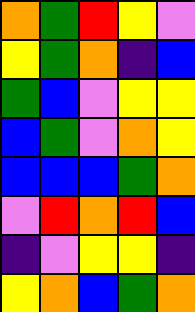[["orange", "green", "red", "yellow", "violet"], ["yellow", "green", "orange", "indigo", "blue"], ["green", "blue", "violet", "yellow", "yellow"], ["blue", "green", "violet", "orange", "yellow"], ["blue", "blue", "blue", "green", "orange"], ["violet", "red", "orange", "red", "blue"], ["indigo", "violet", "yellow", "yellow", "indigo"], ["yellow", "orange", "blue", "green", "orange"]]